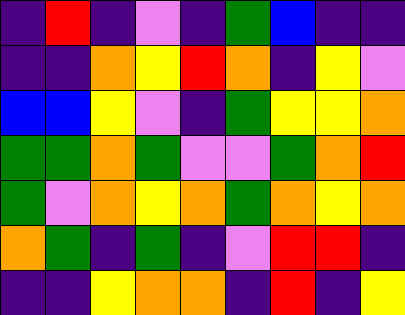[["indigo", "red", "indigo", "violet", "indigo", "green", "blue", "indigo", "indigo"], ["indigo", "indigo", "orange", "yellow", "red", "orange", "indigo", "yellow", "violet"], ["blue", "blue", "yellow", "violet", "indigo", "green", "yellow", "yellow", "orange"], ["green", "green", "orange", "green", "violet", "violet", "green", "orange", "red"], ["green", "violet", "orange", "yellow", "orange", "green", "orange", "yellow", "orange"], ["orange", "green", "indigo", "green", "indigo", "violet", "red", "red", "indigo"], ["indigo", "indigo", "yellow", "orange", "orange", "indigo", "red", "indigo", "yellow"]]